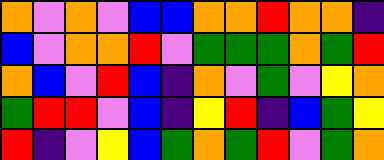[["orange", "violet", "orange", "violet", "blue", "blue", "orange", "orange", "red", "orange", "orange", "indigo"], ["blue", "violet", "orange", "orange", "red", "violet", "green", "green", "green", "orange", "green", "red"], ["orange", "blue", "violet", "red", "blue", "indigo", "orange", "violet", "green", "violet", "yellow", "orange"], ["green", "red", "red", "violet", "blue", "indigo", "yellow", "red", "indigo", "blue", "green", "yellow"], ["red", "indigo", "violet", "yellow", "blue", "green", "orange", "green", "red", "violet", "green", "orange"]]